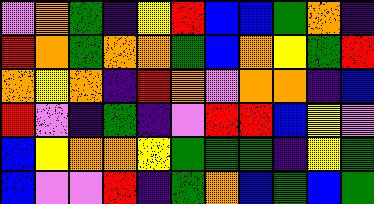[["violet", "orange", "green", "indigo", "yellow", "red", "blue", "blue", "green", "orange", "indigo"], ["red", "orange", "green", "orange", "orange", "green", "blue", "orange", "yellow", "green", "red"], ["orange", "yellow", "orange", "indigo", "red", "orange", "violet", "orange", "orange", "indigo", "blue"], ["red", "violet", "indigo", "green", "indigo", "violet", "red", "red", "blue", "yellow", "violet"], ["blue", "yellow", "orange", "orange", "yellow", "green", "green", "green", "indigo", "yellow", "green"], ["blue", "violet", "violet", "red", "indigo", "green", "orange", "blue", "green", "blue", "green"]]